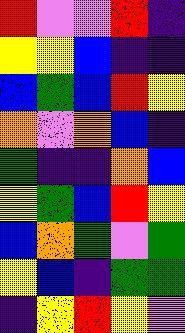[["red", "violet", "violet", "red", "indigo"], ["yellow", "yellow", "blue", "indigo", "indigo"], ["blue", "green", "blue", "red", "yellow"], ["orange", "violet", "orange", "blue", "indigo"], ["green", "indigo", "indigo", "orange", "blue"], ["yellow", "green", "blue", "red", "yellow"], ["blue", "orange", "green", "violet", "green"], ["yellow", "blue", "indigo", "green", "green"], ["indigo", "yellow", "red", "yellow", "violet"]]